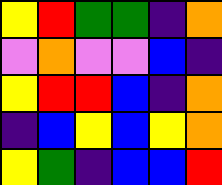[["yellow", "red", "green", "green", "indigo", "orange"], ["violet", "orange", "violet", "violet", "blue", "indigo"], ["yellow", "red", "red", "blue", "indigo", "orange"], ["indigo", "blue", "yellow", "blue", "yellow", "orange"], ["yellow", "green", "indigo", "blue", "blue", "red"]]